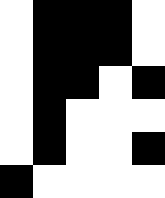[["white", "black", "black", "black", "white"], ["white", "black", "black", "black", "white"], ["white", "black", "black", "white", "black"], ["white", "black", "white", "white", "white"], ["white", "black", "white", "white", "black"], ["black", "white", "white", "white", "white"]]